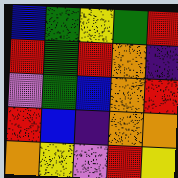[["blue", "green", "yellow", "green", "red"], ["red", "green", "red", "orange", "indigo"], ["violet", "green", "blue", "orange", "red"], ["red", "blue", "indigo", "orange", "orange"], ["orange", "yellow", "violet", "red", "yellow"]]